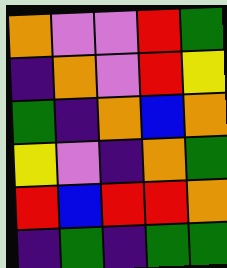[["orange", "violet", "violet", "red", "green"], ["indigo", "orange", "violet", "red", "yellow"], ["green", "indigo", "orange", "blue", "orange"], ["yellow", "violet", "indigo", "orange", "green"], ["red", "blue", "red", "red", "orange"], ["indigo", "green", "indigo", "green", "green"]]